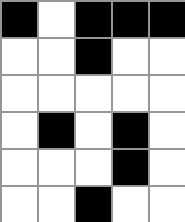[["black", "white", "black", "black", "black"], ["white", "white", "black", "white", "white"], ["white", "white", "white", "white", "white"], ["white", "black", "white", "black", "white"], ["white", "white", "white", "black", "white"], ["white", "white", "black", "white", "white"]]